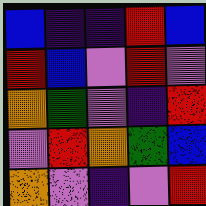[["blue", "indigo", "indigo", "red", "blue"], ["red", "blue", "violet", "red", "violet"], ["orange", "green", "violet", "indigo", "red"], ["violet", "red", "orange", "green", "blue"], ["orange", "violet", "indigo", "violet", "red"]]